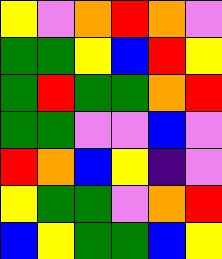[["yellow", "violet", "orange", "red", "orange", "violet"], ["green", "green", "yellow", "blue", "red", "yellow"], ["green", "red", "green", "green", "orange", "red"], ["green", "green", "violet", "violet", "blue", "violet"], ["red", "orange", "blue", "yellow", "indigo", "violet"], ["yellow", "green", "green", "violet", "orange", "red"], ["blue", "yellow", "green", "green", "blue", "yellow"]]